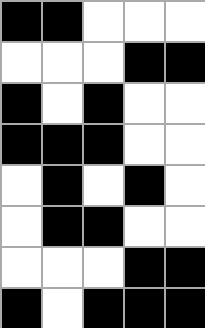[["black", "black", "white", "white", "white"], ["white", "white", "white", "black", "black"], ["black", "white", "black", "white", "white"], ["black", "black", "black", "white", "white"], ["white", "black", "white", "black", "white"], ["white", "black", "black", "white", "white"], ["white", "white", "white", "black", "black"], ["black", "white", "black", "black", "black"]]